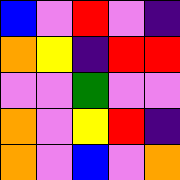[["blue", "violet", "red", "violet", "indigo"], ["orange", "yellow", "indigo", "red", "red"], ["violet", "violet", "green", "violet", "violet"], ["orange", "violet", "yellow", "red", "indigo"], ["orange", "violet", "blue", "violet", "orange"]]